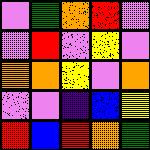[["violet", "green", "orange", "red", "violet"], ["violet", "red", "violet", "yellow", "violet"], ["orange", "orange", "yellow", "violet", "orange"], ["violet", "violet", "indigo", "blue", "yellow"], ["red", "blue", "red", "orange", "green"]]